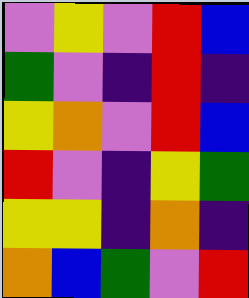[["violet", "yellow", "violet", "red", "blue"], ["green", "violet", "indigo", "red", "indigo"], ["yellow", "orange", "violet", "red", "blue"], ["red", "violet", "indigo", "yellow", "green"], ["yellow", "yellow", "indigo", "orange", "indigo"], ["orange", "blue", "green", "violet", "red"]]